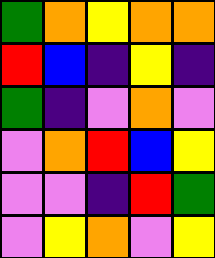[["green", "orange", "yellow", "orange", "orange"], ["red", "blue", "indigo", "yellow", "indigo"], ["green", "indigo", "violet", "orange", "violet"], ["violet", "orange", "red", "blue", "yellow"], ["violet", "violet", "indigo", "red", "green"], ["violet", "yellow", "orange", "violet", "yellow"]]